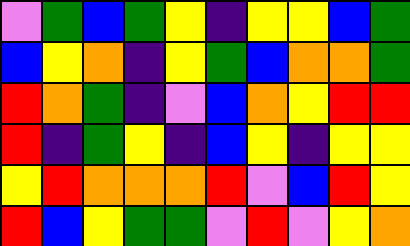[["violet", "green", "blue", "green", "yellow", "indigo", "yellow", "yellow", "blue", "green"], ["blue", "yellow", "orange", "indigo", "yellow", "green", "blue", "orange", "orange", "green"], ["red", "orange", "green", "indigo", "violet", "blue", "orange", "yellow", "red", "red"], ["red", "indigo", "green", "yellow", "indigo", "blue", "yellow", "indigo", "yellow", "yellow"], ["yellow", "red", "orange", "orange", "orange", "red", "violet", "blue", "red", "yellow"], ["red", "blue", "yellow", "green", "green", "violet", "red", "violet", "yellow", "orange"]]